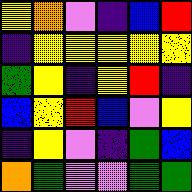[["yellow", "orange", "violet", "indigo", "blue", "red"], ["indigo", "yellow", "yellow", "yellow", "yellow", "yellow"], ["green", "yellow", "indigo", "yellow", "red", "indigo"], ["blue", "yellow", "red", "blue", "violet", "yellow"], ["indigo", "yellow", "violet", "indigo", "green", "blue"], ["orange", "green", "violet", "violet", "green", "green"]]